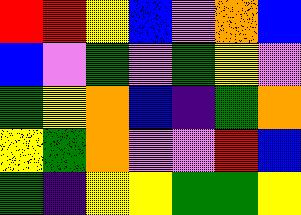[["red", "red", "yellow", "blue", "violet", "orange", "blue"], ["blue", "violet", "green", "violet", "green", "yellow", "violet"], ["green", "yellow", "orange", "blue", "indigo", "green", "orange"], ["yellow", "green", "orange", "violet", "violet", "red", "blue"], ["green", "indigo", "yellow", "yellow", "green", "green", "yellow"]]